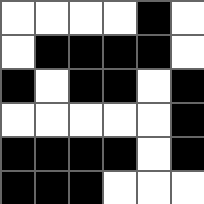[["white", "white", "white", "white", "black", "white"], ["white", "black", "black", "black", "black", "white"], ["black", "white", "black", "black", "white", "black"], ["white", "white", "white", "white", "white", "black"], ["black", "black", "black", "black", "white", "black"], ["black", "black", "black", "white", "white", "white"]]